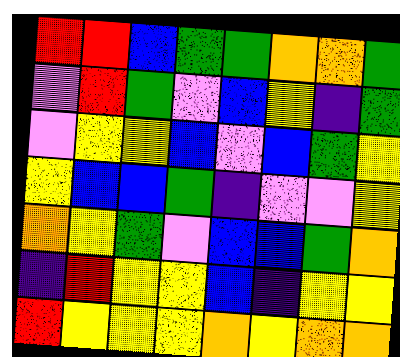[["red", "red", "blue", "green", "green", "orange", "orange", "green"], ["violet", "red", "green", "violet", "blue", "yellow", "indigo", "green"], ["violet", "yellow", "yellow", "blue", "violet", "blue", "green", "yellow"], ["yellow", "blue", "blue", "green", "indigo", "violet", "violet", "yellow"], ["orange", "yellow", "green", "violet", "blue", "blue", "green", "orange"], ["indigo", "red", "yellow", "yellow", "blue", "indigo", "yellow", "yellow"], ["red", "yellow", "yellow", "yellow", "orange", "yellow", "orange", "orange"]]